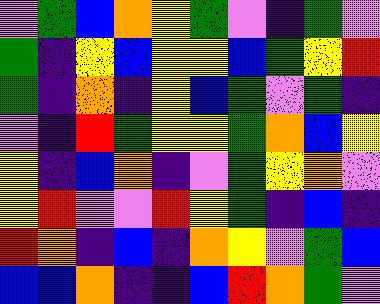[["violet", "green", "blue", "orange", "yellow", "green", "violet", "indigo", "green", "violet"], ["green", "indigo", "yellow", "blue", "yellow", "yellow", "blue", "green", "yellow", "red"], ["green", "indigo", "orange", "indigo", "yellow", "blue", "green", "violet", "green", "indigo"], ["violet", "indigo", "red", "green", "yellow", "yellow", "green", "orange", "blue", "yellow"], ["yellow", "indigo", "blue", "orange", "indigo", "violet", "green", "yellow", "orange", "violet"], ["yellow", "red", "violet", "violet", "red", "yellow", "green", "indigo", "blue", "indigo"], ["red", "orange", "indigo", "blue", "indigo", "orange", "yellow", "violet", "green", "blue"], ["blue", "blue", "orange", "indigo", "indigo", "blue", "red", "orange", "green", "violet"]]